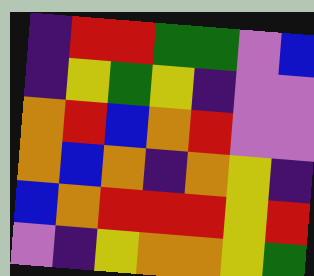[["indigo", "red", "red", "green", "green", "violet", "blue"], ["indigo", "yellow", "green", "yellow", "indigo", "violet", "violet"], ["orange", "red", "blue", "orange", "red", "violet", "violet"], ["orange", "blue", "orange", "indigo", "orange", "yellow", "indigo"], ["blue", "orange", "red", "red", "red", "yellow", "red"], ["violet", "indigo", "yellow", "orange", "orange", "yellow", "green"]]